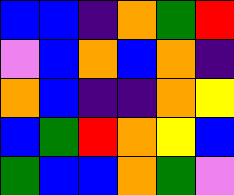[["blue", "blue", "indigo", "orange", "green", "red"], ["violet", "blue", "orange", "blue", "orange", "indigo"], ["orange", "blue", "indigo", "indigo", "orange", "yellow"], ["blue", "green", "red", "orange", "yellow", "blue"], ["green", "blue", "blue", "orange", "green", "violet"]]